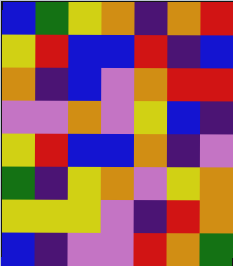[["blue", "green", "yellow", "orange", "indigo", "orange", "red"], ["yellow", "red", "blue", "blue", "red", "indigo", "blue"], ["orange", "indigo", "blue", "violet", "orange", "red", "red"], ["violet", "violet", "orange", "violet", "yellow", "blue", "indigo"], ["yellow", "red", "blue", "blue", "orange", "indigo", "violet"], ["green", "indigo", "yellow", "orange", "violet", "yellow", "orange"], ["yellow", "yellow", "yellow", "violet", "indigo", "red", "orange"], ["blue", "indigo", "violet", "violet", "red", "orange", "green"]]